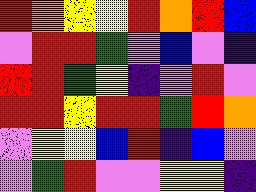[["red", "orange", "yellow", "yellow", "red", "orange", "red", "blue"], ["violet", "red", "red", "green", "violet", "blue", "violet", "indigo"], ["red", "red", "green", "yellow", "indigo", "violet", "red", "violet"], ["red", "red", "yellow", "red", "red", "green", "red", "orange"], ["violet", "yellow", "yellow", "blue", "red", "indigo", "blue", "violet"], ["violet", "green", "red", "violet", "violet", "yellow", "yellow", "indigo"]]